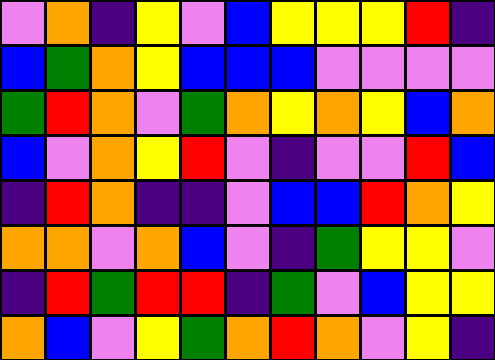[["violet", "orange", "indigo", "yellow", "violet", "blue", "yellow", "yellow", "yellow", "red", "indigo"], ["blue", "green", "orange", "yellow", "blue", "blue", "blue", "violet", "violet", "violet", "violet"], ["green", "red", "orange", "violet", "green", "orange", "yellow", "orange", "yellow", "blue", "orange"], ["blue", "violet", "orange", "yellow", "red", "violet", "indigo", "violet", "violet", "red", "blue"], ["indigo", "red", "orange", "indigo", "indigo", "violet", "blue", "blue", "red", "orange", "yellow"], ["orange", "orange", "violet", "orange", "blue", "violet", "indigo", "green", "yellow", "yellow", "violet"], ["indigo", "red", "green", "red", "red", "indigo", "green", "violet", "blue", "yellow", "yellow"], ["orange", "blue", "violet", "yellow", "green", "orange", "red", "orange", "violet", "yellow", "indigo"]]